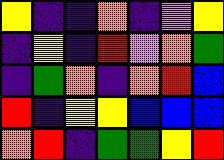[["yellow", "indigo", "indigo", "orange", "indigo", "violet", "yellow"], ["indigo", "yellow", "indigo", "red", "violet", "orange", "green"], ["indigo", "green", "orange", "indigo", "orange", "red", "blue"], ["red", "indigo", "yellow", "yellow", "blue", "blue", "blue"], ["orange", "red", "indigo", "green", "green", "yellow", "red"]]